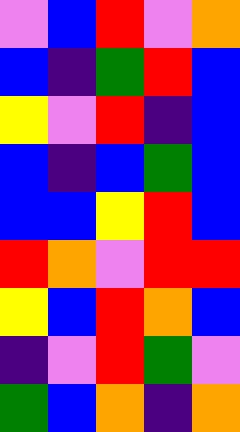[["violet", "blue", "red", "violet", "orange"], ["blue", "indigo", "green", "red", "blue"], ["yellow", "violet", "red", "indigo", "blue"], ["blue", "indigo", "blue", "green", "blue"], ["blue", "blue", "yellow", "red", "blue"], ["red", "orange", "violet", "red", "red"], ["yellow", "blue", "red", "orange", "blue"], ["indigo", "violet", "red", "green", "violet"], ["green", "blue", "orange", "indigo", "orange"]]